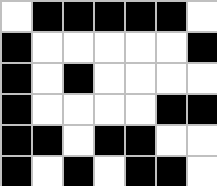[["white", "black", "black", "black", "black", "black", "white"], ["black", "white", "white", "white", "white", "white", "black"], ["black", "white", "black", "white", "white", "white", "white"], ["black", "white", "white", "white", "white", "black", "black"], ["black", "black", "white", "black", "black", "white", "white"], ["black", "white", "black", "white", "black", "black", "white"]]